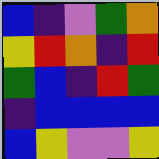[["blue", "indigo", "violet", "green", "orange"], ["yellow", "red", "orange", "indigo", "red"], ["green", "blue", "indigo", "red", "green"], ["indigo", "blue", "blue", "blue", "blue"], ["blue", "yellow", "violet", "violet", "yellow"]]